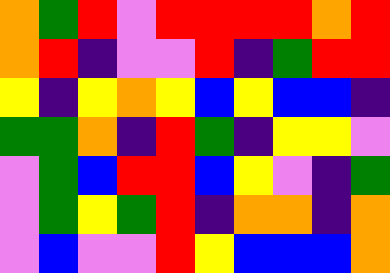[["orange", "green", "red", "violet", "red", "red", "red", "red", "orange", "red"], ["orange", "red", "indigo", "violet", "violet", "red", "indigo", "green", "red", "red"], ["yellow", "indigo", "yellow", "orange", "yellow", "blue", "yellow", "blue", "blue", "indigo"], ["green", "green", "orange", "indigo", "red", "green", "indigo", "yellow", "yellow", "violet"], ["violet", "green", "blue", "red", "red", "blue", "yellow", "violet", "indigo", "green"], ["violet", "green", "yellow", "green", "red", "indigo", "orange", "orange", "indigo", "orange"], ["violet", "blue", "violet", "violet", "red", "yellow", "blue", "blue", "blue", "orange"]]